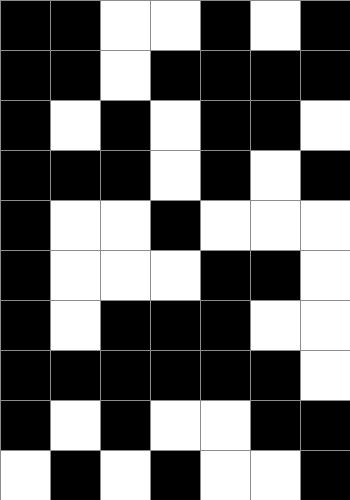[["black", "black", "white", "white", "black", "white", "black"], ["black", "black", "white", "black", "black", "black", "black"], ["black", "white", "black", "white", "black", "black", "white"], ["black", "black", "black", "white", "black", "white", "black"], ["black", "white", "white", "black", "white", "white", "white"], ["black", "white", "white", "white", "black", "black", "white"], ["black", "white", "black", "black", "black", "white", "white"], ["black", "black", "black", "black", "black", "black", "white"], ["black", "white", "black", "white", "white", "black", "black"], ["white", "black", "white", "black", "white", "white", "black"]]